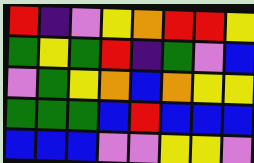[["red", "indigo", "violet", "yellow", "orange", "red", "red", "yellow"], ["green", "yellow", "green", "red", "indigo", "green", "violet", "blue"], ["violet", "green", "yellow", "orange", "blue", "orange", "yellow", "yellow"], ["green", "green", "green", "blue", "red", "blue", "blue", "blue"], ["blue", "blue", "blue", "violet", "violet", "yellow", "yellow", "violet"]]